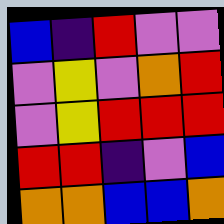[["blue", "indigo", "red", "violet", "violet"], ["violet", "yellow", "violet", "orange", "red"], ["violet", "yellow", "red", "red", "red"], ["red", "red", "indigo", "violet", "blue"], ["orange", "orange", "blue", "blue", "orange"]]